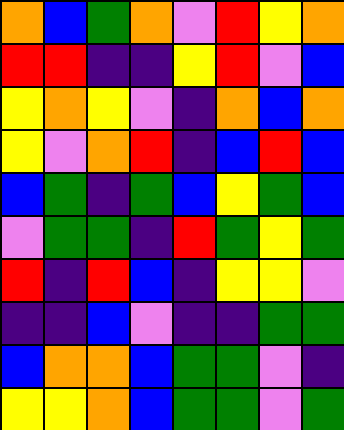[["orange", "blue", "green", "orange", "violet", "red", "yellow", "orange"], ["red", "red", "indigo", "indigo", "yellow", "red", "violet", "blue"], ["yellow", "orange", "yellow", "violet", "indigo", "orange", "blue", "orange"], ["yellow", "violet", "orange", "red", "indigo", "blue", "red", "blue"], ["blue", "green", "indigo", "green", "blue", "yellow", "green", "blue"], ["violet", "green", "green", "indigo", "red", "green", "yellow", "green"], ["red", "indigo", "red", "blue", "indigo", "yellow", "yellow", "violet"], ["indigo", "indigo", "blue", "violet", "indigo", "indigo", "green", "green"], ["blue", "orange", "orange", "blue", "green", "green", "violet", "indigo"], ["yellow", "yellow", "orange", "blue", "green", "green", "violet", "green"]]